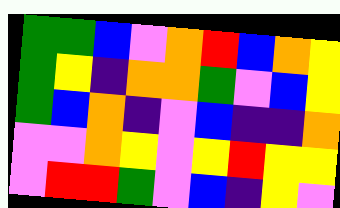[["green", "green", "blue", "violet", "orange", "red", "blue", "orange", "yellow"], ["green", "yellow", "indigo", "orange", "orange", "green", "violet", "blue", "yellow"], ["green", "blue", "orange", "indigo", "violet", "blue", "indigo", "indigo", "orange"], ["violet", "violet", "orange", "yellow", "violet", "yellow", "red", "yellow", "yellow"], ["violet", "red", "red", "green", "violet", "blue", "indigo", "yellow", "violet"]]